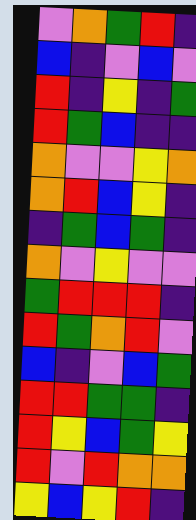[["violet", "orange", "green", "red", "indigo"], ["blue", "indigo", "violet", "blue", "violet"], ["red", "indigo", "yellow", "indigo", "green"], ["red", "green", "blue", "indigo", "indigo"], ["orange", "violet", "violet", "yellow", "orange"], ["orange", "red", "blue", "yellow", "indigo"], ["indigo", "green", "blue", "green", "indigo"], ["orange", "violet", "yellow", "violet", "violet"], ["green", "red", "red", "red", "indigo"], ["red", "green", "orange", "red", "violet"], ["blue", "indigo", "violet", "blue", "green"], ["red", "red", "green", "green", "indigo"], ["red", "yellow", "blue", "green", "yellow"], ["red", "violet", "red", "orange", "orange"], ["yellow", "blue", "yellow", "red", "indigo"]]